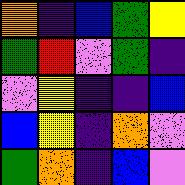[["orange", "indigo", "blue", "green", "yellow"], ["green", "red", "violet", "green", "indigo"], ["violet", "yellow", "indigo", "indigo", "blue"], ["blue", "yellow", "indigo", "orange", "violet"], ["green", "orange", "indigo", "blue", "violet"]]